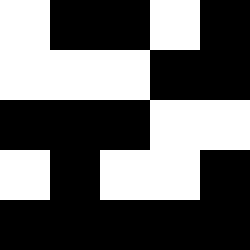[["white", "black", "black", "white", "black"], ["white", "white", "white", "black", "black"], ["black", "black", "black", "white", "white"], ["white", "black", "white", "white", "black"], ["black", "black", "black", "black", "black"]]